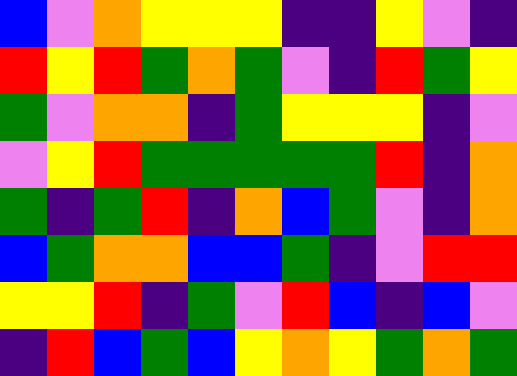[["blue", "violet", "orange", "yellow", "yellow", "yellow", "indigo", "indigo", "yellow", "violet", "indigo"], ["red", "yellow", "red", "green", "orange", "green", "violet", "indigo", "red", "green", "yellow"], ["green", "violet", "orange", "orange", "indigo", "green", "yellow", "yellow", "yellow", "indigo", "violet"], ["violet", "yellow", "red", "green", "green", "green", "green", "green", "red", "indigo", "orange"], ["green", "indigo", "green", "red", "indigo", "orange", "blue", "green", "violet", "indigo", "orange"], ["blue", "green", "orange", "orange", "blue", "blue", "green", "indigo", "violet", "red", "red"], ["yellow", "yellow", "red", "indigo", "green", "violet", "red", "blue", "indigo", "blue", "violet"], ["indigo", "red", "blue", "green", "blue", "yellow", "orange", "yellow", "green", "orange", "green"]]